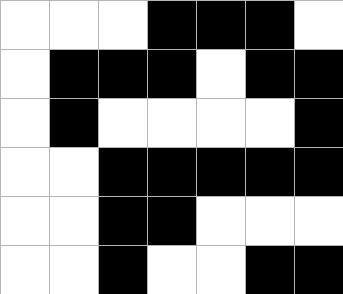[["white", "white", "white", "black", "black", "black", "white"], ["white", "black", "black", "black", "white", "black", "black"], ["white", "black", "white", "white", "white", "white", "black"], ["white", "white", "black", "black", "black", "black", "black"], ["white", "white", "black", "black", "white", "white", "white"], ["white", "white", "black", "white", "white", "black", "black"]]